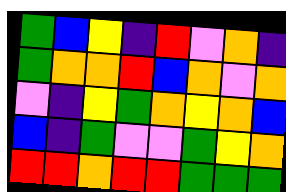[["green", "blue", "yellow", "indigo", "red", "violet", "orange", "indigo"], ["green", "orange", "orange", "red", "blue", "orange", "violet", "orange"], ["violet", "indigo", "yellow", "green", "orange", "yellow", "orange", "blue"], ["blue", "indigo", "green", "violet", "violet", "green", "yellow", "orange"], ["red", "red", "orange", "red", "red", "green", "green", "green"]]